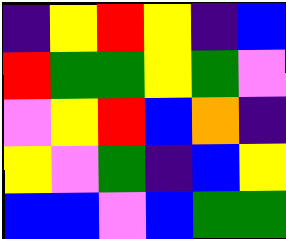[["indigo", "yellow", "red", "yellow", "indigo", "blue"], ["red", "green", "green", "yellow", "green", "violet"], ["violet", "yellow", "red", "blue", "orange", "indigo"], ["yellow", "violet", "green", "indigo", "blue", "yellow"], ["blue", "blue", "violet", "blue", "green", "green"]]